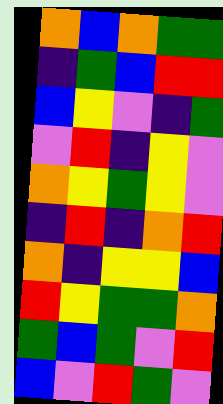[["orange", "blue", "orange", "green", "green"], ["indigo", "green", "blue", "red", "red"], ["blue", "yellow", "violet", "indigo", "green"], ["violet", "red", "indigo", "yellow", "violet"], ["orange", "yellow", "green", "yellow", "violet"], ["indigo", "red", "indigo", "orange", "red"], ["orange", "indigo", "yellow", "yellow", "blue"], ["red", "yellow", "green", "green", "orange"], ["green", "blue", "green", "violet", "red"], ["blue", "violet", "red", "green", "violet"]]